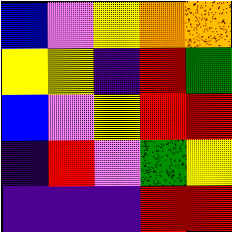[["blue", "violet", "yellow", "orange", "orange"], ["yellow", "yellow", "indigo", "red", "green"], ["blue", "violet", "yellow", "red", "red"], ["indigo", "red", "violet", "green", "yellow"], ["indigo", "indigo", "indigo", "red", "red"]]